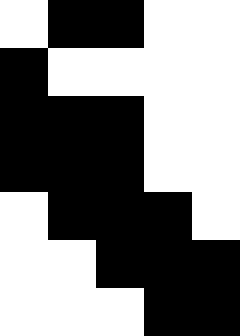[["white", "black", "black", "white", "white"], ["black", "white", "white", "white", "white"], ["black", "black", "black", "white", "white"], ["black", "black", "black", "white", "white"], ["white", "black", "black", "black", "white"], ["white", "white", "black", "black", "black"], ["white", "white", "white", "black", "black"]]